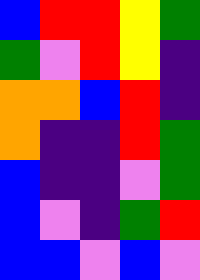[["blue", "red", "red", "yellow", "green"], ["green", "violet", "red", "yellow", "indigo"], ["orange", "orange", "blue", "red", "indigo"], ["orange", "indigo", "indigo", "red", "green"], ["blue", "indigo", "indigo", "violet", "green"], ["blue", "violet", "indigo", "green", "red"], ["blue", "blue", "violet", "blue", "violet"]]